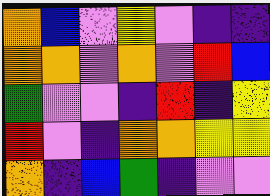[["orange", "blue", "violet", "yellow", "violet", "indigo", "indigo"], ["orange", "orange", "violet", "orange", "violet", "red", "blue"], ["green", "violet", "violet", "indigo", "red", "indigo", "yellow"], ["red", "violet", "indigo", "orange", "orange", "yellow", "yellow"], ["orange", "indigo", "blue", "green", "indigo", "violet", "violet"]]